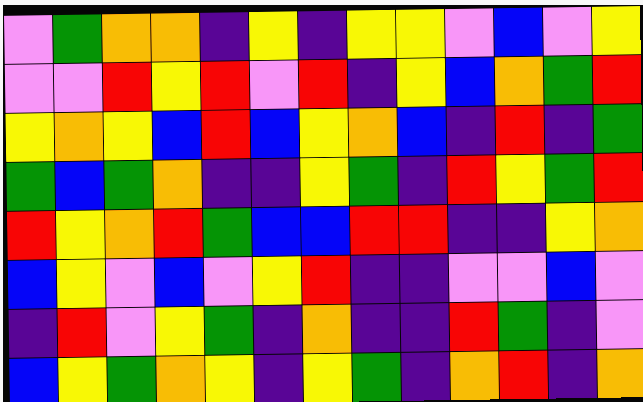[["violet", "green", "orange", "orange", "indigo", "yellow", "indigo", "yellow", "yellow", "violet", "blue", "violet", "yellow"], ["violet", "violet", "red", "yellow", "red", "violet", "red", "indigo", "yellow", "blue", "orange", "green", "red"], ["yellow", "orange", "yellow", "blue", "red", "blue", "yellow", "orange", "blue", "indigo", "red", "indigo", "green"], ["green", "blue", "green", "orange", "indigo", "indigo", "yellow", "green", "indigo", "red", "yellow", "green", "red"], ["red", "yellow", "orange", "red", "green", "blue", "blue", "red", "red", "indigo", "indigo", "yellow", "orange"], ["blue", "yellow", "violet", "blue", "violet", "yellow", "red", "indigo", "indigo", "violet", "violet", "blue", "violet"], ["indigo", "red", "violet", "yellow", "green", "indigo", "orange", "indigo", "indigo", "red", "green", "indigo", "violet"], ["blue", "yellow", "green", "orange", "yellow", "indigo", "yellow", "green", "indigo", "orange", "red", "indigo", "orange"]]